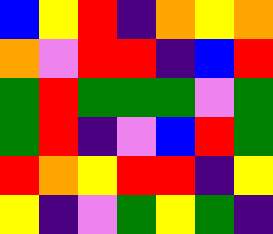[["blue", "yellow", "red", "indigo", "orange", "yellow", "orange"], ["orange", "violet", "red", "red", "indigo", "blue", "red"], ["green", "red", "green", "green", "green", "violet", "green"], ["green", "red", "indigo", "violet", "blue", "red", "green"], ["red", "orange", "yellow", "red", "red", "indigo", "yellow"], ["yellow", "indigo", "violet", "green", "yellow", "green", "indigo"]]